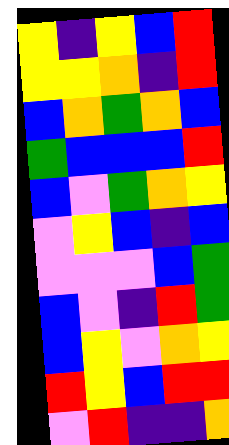[["yellow", "indigo", "yellow", "blue", "red"], ["yellow", "yellow", "orange", "indigo", "red"], ["blue", "orange", "green", "orange", "blue"], ["green", "blue", "blue", "blue", "red"], ["blue", "violet", "green", "orange", "yellow"], ["violet", "yellow", "blue", "indigo", "blue"], ["violet", "violet", "violet", "blue", "green"], ["blue", "violet", "indigo", "red", "green"], ["blue", "yellow", "violet", "orange", "yellow"], ["red", "yellow", "blue", "red", "red"], ["violet", "red", "indigo", "indigo", "orange"]]